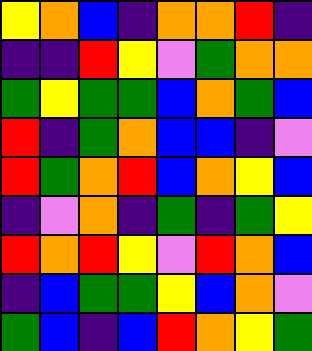[["yellow", "orange", "blue", "indigo", "orange", "orange", "red", "indigo"], ["indigo", "indigo", "red", "yellow", "violet", "green", "orange", "orange"], ["green", "yellow", "green", "green", "blue", "orange", "green", "blue"], ["red", "indigo", "green", "orange", "blue", "blue", "indigo", "violet"], ["red", "green", "orange", "red", "blue", "orange", "yellow", "blue"], ["indigo", "violet", "orange", "indigo", "green", "indigo", "green", "yellow"], ["red", "orange", "red", "yellow", "violet", "red", "orange", "blue"], ["indigo", "blue", "green", "green", "yellow", "blue", "orange", "violet"], ["green", "blue", "indigo", "blue", "red", "orange", "yellow", "green"]]